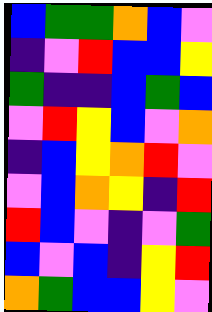[["blue", "green", "green", "orange", "blue", "violet"], ["indigo", "violet", "red", "blue", "blue", "yellow"], ["green", "indigo", "indigo", "blue", "green", "blue"], ["violet", "red", "yellow", "blue", "violet", "orange"], ["indigo", "blue", "yellow", "orange", "red", "violet"], ["violet", "blue", "orange", "yellow", "indigo", "red"], ["red", "blue", "violet", "indigo", "violet", "green"], ["blue", "violet", "blue", "indigo", "yellow", "red"], ["orange", "green", "blue", "blue", "yellow", "violet"]]